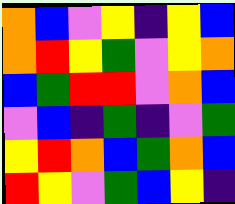[["orange", "blue", "violet", "yellow", "indigo", "yellow", "blue"], ["orange", "red", "yellow", "green", "violet", "yellow", "orange"], ["blue", "green", "red", "red", "violet", "orange", "blue"], ["violet", "blue", "indigo", "green", "indigo", "violet", "green"], ["yellow", "red", "orange", "blue", "green", "orange", "blue"], ["red", "yellow", "violet", "green", "blue", "yellow", "indigo"]]